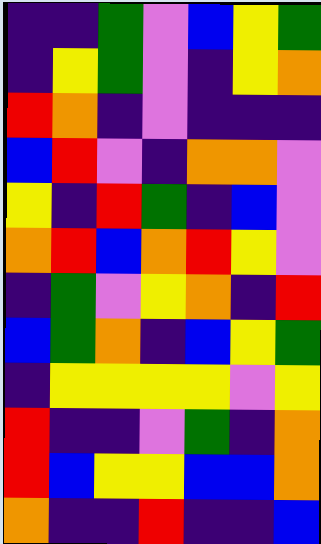[["indigo", "indigo", "green", "violet", "blue", "yellow", "green"], ["indigo", "yellow", "green", "violet", "indigo", "yellow", "orange"], ["red", "orange", "indigo", "violet", "indigo", "indigo", "indigo"], ["blue", "red", "violet", "indigo", "orange", "orange", "violet"], ["yellow", "indigo", "red", "green", "indigo", "blue", "violet"], ["orange", "red", "blue", "orange", "red", "yellow", "violet"], ["indigo", "green", "violet", "yellow", "orange", "indigo", "red"], ["blue", "green", "orange", "indigo", "blue", "yellow", "green"], ["indigo", "yellow", "yellow", "yellow", "yellow", "violet", "yellow"], ["red", "indigo", "indigo", "violet", "green", "indigo", "orange"], ["red", "blue", "yellow", "yellow", "blue", "blue", "orange"], ["orange", "indigo", "indigo", "red", "indigo", "indigo", "blue"]]